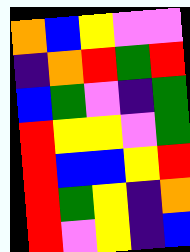[["orange", "blue", "yellow", "violet", "violet"], ["indigo", "orange", "red", "green", "red"], ["blue", "green", "violet", "indigo", "green"], ["red", "yellow", "yellow", "violet", "green"], ["red", "blue", "blue", "yellow", "red"], ["red", "green", "yellow", "indigo", "orange"], ["red", "violet", "yellow", "indigo", "blue"]]